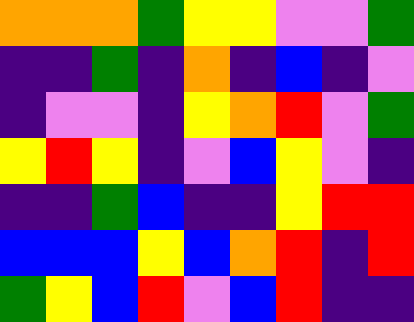[["orange", "orange", "orange", "green", "yellow", "yellow", "violet", "violet", "green"], ["indigo", "indigo", "green", "indigo", "orange", "indigo", "blue", "indigo", "violet"], ["indigo", "violet", "violet", "indigo", "yellow", "orange", "red", "violet", "green"], ["yellow", "red", "yellow", "indigo", "violet", "blue", "yellow", "violet", "indigo"], ["indigo", "indigo", "green", "blue", "indigo", "indigo", "yellow", "red", "red"], ["blue", "blue", "blue", "yellow", "blue", "orange", "red", "indigo", "red"], ["green", "yellow", "blue", "red", "violet", "blue", "red", "indigo", "indigo"]]